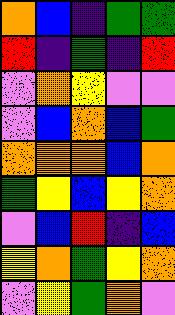[["orange", "blue", "indigo", "green", "green"], ["red", "indigo", "green", "indigo", "red"], ["violet", "orange", "yellow", "violet", "violet"], ["violet", "blue", "orange", "blue", "green"], ["orange", "orange", "orange", "blue", "orange"], ["green", "yellow", "blue", "yellow", "orange"], ["violet", "blue", "red", "indigo", "blue"], ["yellow", "orange", "green", "yellow", "orange"], ["violet", "yellow", "green", "orange", "violet"]]